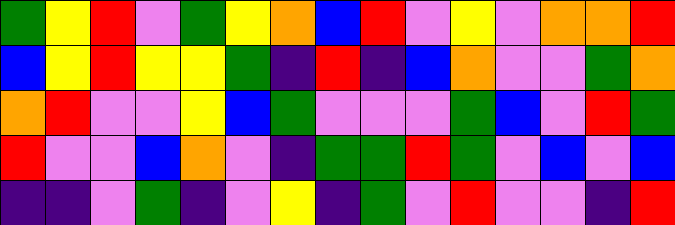[["green", "yellow", "red", "violet", "green", "yellow", "orange", "blue", "red", "violet", "yellow", "violet", "orange", "orange", "red"], ["blue", "yellow", "red", "yellow", "yellow", "green", "indigo", "red", "indigo", "blue", "orange", "violet", "violet", "green", "orange"], ["orange", "red", "violet", "violet", "yellow", "blue", "green", "violet", "violet", "violet", "green", "blue", "violet", "red", "green"], ["red", "violet", "violet", "blue", "orange", "violet", "indigo", "green", "green", "red", "green", "violet", "blue", "violet", "blue"], ["indigo", "indigo", "violet", "green", "indigo", "violet", "yellow", "indigo", "green", "violet", "red", "violet", "violet", "indigo", "red"]]